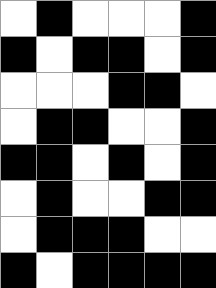[["white", "black", "white", "white", "white", "black"], ["black", "white", "black", "black", "white", "black"], ["white", "white", "white", "black", "black", "white"], ["white", "black", "black", "white", "white", "black"], ["black", "black", "white", "black", "white", "black"], ["white", "black", "white", "white", "black", "black"], ["white", "black", "black", "black", "white", "white"], ["black", "white", "black", "black", "black", "black"]]